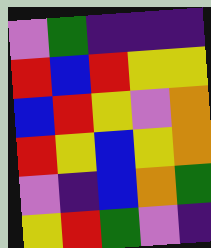[["violet", "green", "indigo", "indigo", "indigo"], ["red", "blue", "red", "yellow", "yellow"], ["blue", "red", "yellow", "violet", "orange"], ["red", "yellow", "blue", "yellow", "orange"], ["violet", "indigo", "blue", "orange", "green"], ["yellow", "red", "green", "violet", "indigo"]]